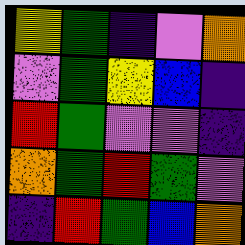[["yellow", "green", "indigo", "violet", "orange"], ["violet", "green", "yellow", "blue", "indigo"], ["red", "green", "violet", "violet", "indigo"], ["orange", "green", "red", "green", "violet"], ["indigo", "red", "green", "blue", "orange"]]